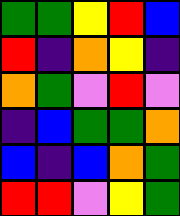[["green", "green", "yellow", "red", "blue"], ["red", "indigo", "orange", "yellow", "indigo"], ["orange", "green", "violet", "red", "violet"], ["indigo", "blue", "green", "green", "orange"], ["blue", "indigo", "blue", "orange", "green"], ["red", "red", "violet", "yellow", "green"]]